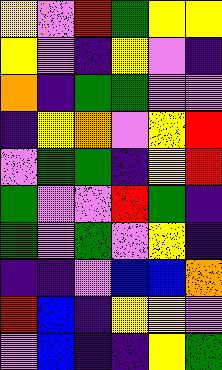[["yellow", "violet", "red", "green", "yellow", "yellow"], ["yellow", "violet", "indigo", "yellow", "violet", "indigo"], ["orange", "indigo", "green", "green", "violet", "violet"], ["indigo", "yellow", "orange", "violet", "yellow", "red"], ["violet", "green", "green", "indigo", "yellow", "red"], ["green", "violet", "violet", "red", "green", "indigo"], ["green", "violet", "green", "violet", "yellow", "indigo"], ["indigo", "indigo", "violet", "blue", "blue", "orange"], ["red", "blue", "indigo", "yellow", "yellow", "violet"], ["violet", "blue", "indigo", "indigo", "yellow", "green"]]